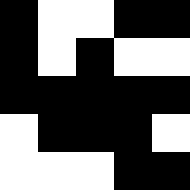[["black", "white", "white", "black", "black"], ["black", "white", "black", "white", "white"], ["black", "black", "black", "black", "black"], ["white", "black", "black", "black", "white"], ["white", "white", "white", "black", "black"]]